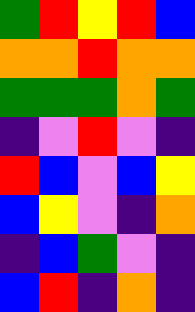[["green", "red", "yellow", "red", "blue"], ["orange", "orange", "red", "orange", "orange"], ["green", "green", "green", "orange", "green"], ["indigo", "violet", "red", "violet", "indigo"], ["red", "blue", "violet", "blue", "yellow"], ["blue", "yellow", "violet", "indigo", "orange"], ["indigo", "blue", "green", "violet", "indigo"], ["blue", "red", "indigo", "orange", "indigo"]]